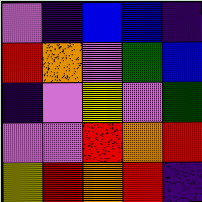[["violet", "indigo", "blue", "blue", "indigo"], ["red", "orange", "violet", "green", "blue"], ["indigo", "violet", "yellow", "violet", "green"], ["violet", "violet", "red", "orange", "red"], ["yellow", "red", "orange", "red", "indigo"]]